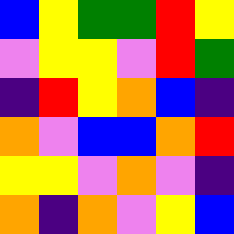[["blue", "yellow", "green", "green", "red", "yellow"], ["violet", "yellow", "yellow", "violet", "red", "green"], ["indigo", "red", "yellow", "orange", "blue", "indigo"], ["orange", "violet", "blue", "blue", "orange", "red"], ["yellow", "yellow", "violet", "orange", "violet", "indigo"], ["orange", "indigo", "orange", "violet", "yellow", "blue"]]